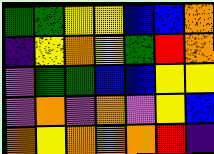[["green", "green", "yellow", "yellow", "blue", "blue", "orange"], ["indigo", "yellow", "orange", "yellow", "green", "red", "orange"], ["violet", "green", "green", "blue", "blue", "yellow", "yellow"], ["violet", "orange", "violet", "orange", "violet", "yellow", "blue"], ["orange", "yellow", "orange", "orange", "orange", "red", "indigo"]]